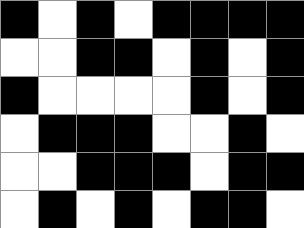[["black", "white", "black", "white", "black", "black", "black", "black"], ["white", "white", "black", "black", "white", "black", "white", "black"], ["black", "white", "white", "white", "white", "black", "white", "black"], ["white", "black", "black", "black", "white", "white", "black", "white"], ["white", "white", "black", "black", "black", "white", "black", "black"], ["white", "black", "white", "black", "white", "black", "black", "white"]]